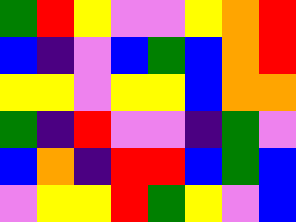[["green", "red", "yellow", "violet", "violet", "yellow", "orange", "red"], ["blue", "indigo", "violet", "blue", "green", "blue", "orange", "red"], ["yellow", "yellow", "violet", "yellow", "yellow", "blue", "orange", "orange"], ["green", "indigo", "red", "violet", "violet", "indigo", "green", "violet"], ["blue", "orange", "indigo", "red", "red", "blue", "green", "blue"], ["violet", "yellow", "yellow", "red", "green", "yellow", "violet", "blue"]]